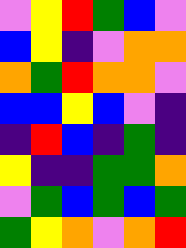[["violet", "yellow", "red", "green", "blue", "violet"], ["blue", "yellow", "indigo", "violet", "orange", "orange"], ["orange", "green", "red", "orange", "orange", "violet"], ["blue", "blue", "yellow", "blue", "violet", "indigo"], ["indigo", "red", "blue", "indigo", "green", "indigo"], ["yellow", "indigo", "indigo", "green", "green", "orange"], ["violet", "green", "blue", "green", "blue", "green"], ["green", "yellow", "orange", "violet", "orange", "red"]]